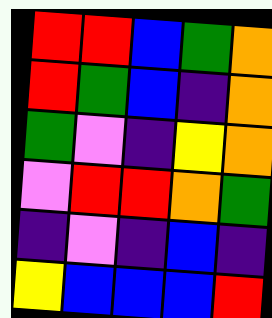[["red", "red", "blue", "green", "orange"], ["red", "green", "blue", "indigo", "orange"], ["green", "violet", "indigo", "yellow", "orange"], ["violet", "red", "red", "orange", "green"], ["indigo", "violet", "indigo", "blue", "indigo"], ["yellow", "blue", "blue", "blue", "red"]]